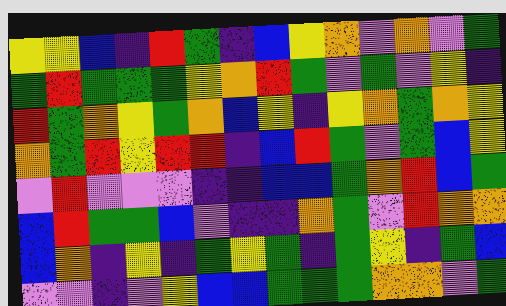[["yellow", "yellow", "blue", "indigo", "red", "green", "indigo", "blue", "yellow", "orange", "violet", "orange", "violet", "green"], ["green", "red", "green", "green", "green", "yellow", "orange", "red", "green", "violet", "green", "violet", "yellow", "indigo"], ["red", "green", "orange", "yellow", "green", "orange", "blue", "yellow", "indigo", "yellow", "orange", "green", "orange", "yellow"], ["orange", "green", "red", "yellow", "red", "red", "indigo", "blue", "red", "green", "violet", "green", "blue", "yellow"], ["violet", "red", "violet", "violet", "violet", "indigo", "indigo", "blue", "blue", "green", "orange", "red", "blue", "green"], ["blue", "red", "green", "green", "blue", "violet", "indigo", "indigo", "orange", "green", "violet", "red", "orange", "orange"], ["blue", "orange", "indigo", "yellow", "indigo", "green", "yellow", "green", "indigo", "green", "yellow", "indigo", "green", "blue"], ["violet", "violet", "indigo", "violet", "yellow", "blue", "blue", "green", "green", "green", "orange", "orange", "violet", "green"]]